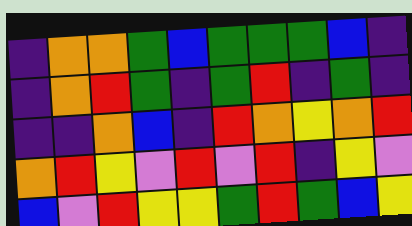[["indigo", "orange", "orange", "green", "blue", "green", "green", "green", "blue", "indigo"], ["indigo", "orange", "red", "green", "indigo", "green", "red", "indigo", "green", "indigo"], ["indigo", "indigo", "orange", "blue", "indigo", "red", "orange", "yellow", "orange", "red"], ["orange", "red", "yellow", "violet", "red", "violet", "red", "indigo", "yellow", "violet"], ["blue", "violet", "red", "yellow", "yellow", "green", "red", "green", "blue", "yellow"]]